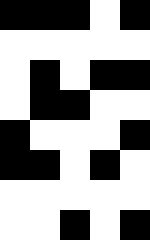[["black", "black", "black", "white", "black"], ["white", "white", "white", "white", "white"], ["white", "black", "white", "black", "black"], ["white", "black", "black", "white", "white"], ["black", "white", "white", "white", "black"], ["black", "black", "white", "black", "white"], ["white", "white", "white", "white", "white"], ["white", "white", "black", "white", "black"]]